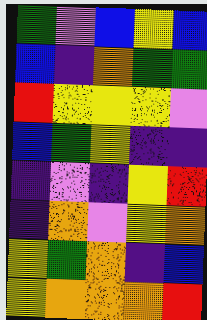[["green", "violet", "blue", "yellow", "blue"], ["blue", "indigo", "orange", "green", "green"], ["red", "yellow", "yellow", "yellow", "violet"], ["blue", "green", "yellow", "indigo", "indigo"], ["indigo", "violet", "indigo", "yellow", "red"], ["indigo", "orange", "violet", "yellow", "orange"], ["yellow", "green", "orange", "indigo", "blue"], ["yellow", "orange", "orange", "orange", "red"]]